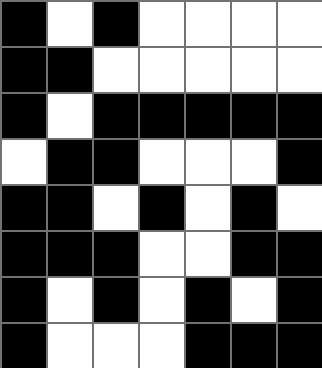[["black", "white", "black", "white", "white", "white", "white"], ["black", "black", "white", "white", "white", "white", "white"], ["black", "white", "black", "black", "black", "black", "black"], ["white", "black", "black", "white", "white", "white", "black"], ["black", "black", "white", "black", "white", "black", "white"], ["black", "black", "black", "white", "white", "black", "black"], ["black", "white", "black", "white", "black", "white", "black"], ["black", "white", "white", "white", "black", "black", "black"]]